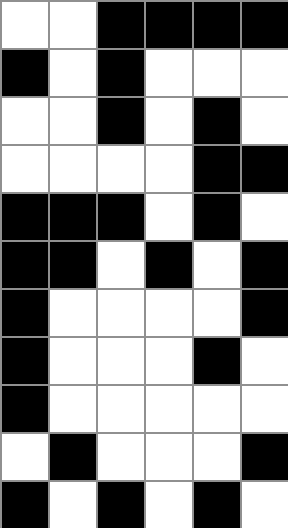[["white", "white", "black", "black", "black", "black"], ["black", "white", "black", "white", "white", "white"], ["white", "white", "black", "white", "black", "white"], ["white", "white", "white", "white", "black", "black"], ["black", "black", "black", "white", "black", "white"], ["black", "black", "white", "black", "white", "black"], ["black", "white", "white", "white", "white", "black"], ["black", "white", "white", "white", "black", "white"], ["black", "white", "white", "white", "white", "white"], ["white", "black", "white", "white", "white", "black"], ["black", "white", "black", "white", "black", "white"]]